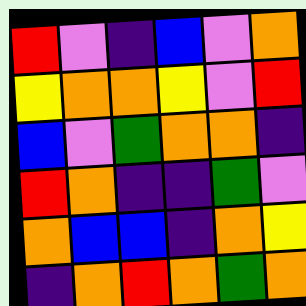[["red", "violet", "indigo", "blue", "violet", "orange"], ["yellow", "orange", "orange", "yellow", "violet", "red"], ["blue", "violet", "green", "orange", "orange", "indigo"], ["red", "orange", "indigo", "indigo", "green", "violet"], ["orange", "blue", "blue", "indigo", "orange", "yellow"], ["indigo", "orange", "red", "orange", "green", "orange"]]